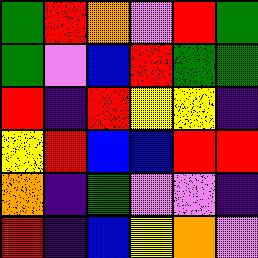[["green", "red", "orange", "violet", "red", "green"], ["green", "violet", "blue", "red", "green", "green"], ["red", "indigo", "red", "yellow", "yellow", "indigo"], ["yellow", "red", "blue", "blue", "red", "red"], ["orange", "indigo", "green", "violet", "violet", "indigo"], ["red", "indigo", "blue", "yellow", "orange", "violet"]]